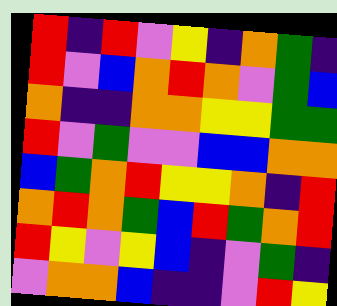[["red", "indigo", "red", "violet", "yellow", "indigo", "orange", "green", "indigo"], ["red", "violet", "blue", "orange", "red", "orange", "violet", "green", "blue"], ["orange", "indigo", "indigo", "orange", "orange", "yellow", "yellow", "green", "green"], ["red", "violet", "green", "violet", "violet", "blue", "blue", "orange", "orange"], ["blue", "green", "orange", "red", "yellow", "yellow", "orange", "indigo", "red"], ["orange", "red", "orange", "green", "blue", "red", "green", "orange", "red"], ["red", "yellow", "violet", "yellow", "blue", "indigo", "violet", "green", "indigo"], ["violet", "orange", "orange", "blue", "indigo", "indigo", "violet", "red", "yellow"]]